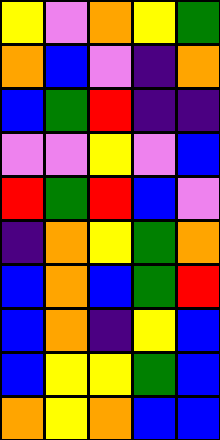[["yellow", "violet", "orange", "yellow", "green"], ["orange", "blue", "violet", "indigo", "orange"], ["blue", "green", "red", "indigo", "indigo"], ["violet", "violet", "yellow", "violet", "blue"], ["red", "green", "red", "blue", "violet"], ["indigo", "orange", "yellow", "green", "orange"], ["blue", "orange", "blue", "green", "red"], ["blue", "orange", "indigo", "yellow", "blue"], ["blue", "yellow", "yellow", "green", "blue"], ["orange", "yellow", "orange", "blue", "blue"]]